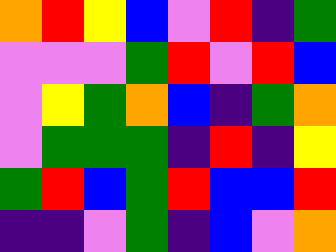[["orange", "red", "yellow", "blue", "violet", "red", "indigo", "green"], ["violet", "violet", "violet", "green", "red", "violet", "red", "blue"], ["violet", "yellow", "green", "orange", "blue", "indigo", "green", "orange"], ["violet", "green", "green", "green", "indigo", "red", "indigo", "yellow"], ["green", "red", "blue", "green", "red", "blue", "blue", "red"], ["indigo", "indigo", "violet", "green", "indigo", "blue", "violet", "orange"]]